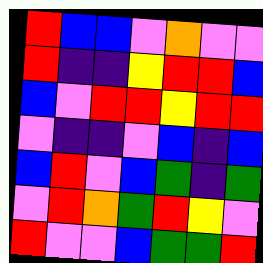[["red", "blue", "blue", "violet", "orange", "violet", "violet"], ["red", "indigo", "indigo", "yellow", "red", "red", "blue"], ["blue", "violet", "red", "red", "yellow", "red", "red"], ["violet", "indigo", "indigo", "violet", "blue", "indigo", "blue"], ["blue", "red", "violet", "blue", "green", "indigo", "green"], ["violet", "red", "orange", "green", "red", "yellow", "violet"], ["red", "violet", "violet", "blue", "green", "green", "red"]]